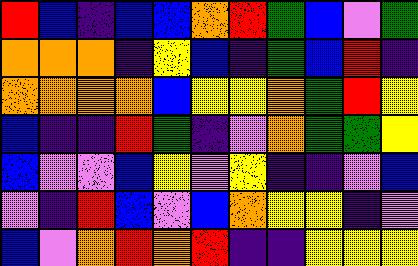[["red", "blue", "indigo", "blue", "blue", "orange", "red", "green", "blue", "violet", "green"], ["orange", "orange", "orange", "indigo", "yellow", "blue", "indigo", "green", "blue", "red", "indigo"], ["orange", "orange", "orange", "orange", "blue", "yellow", "yellow", "orange", "green", "red", "yellow"], ["blue", "indigo", "indigo", "red", "green", "indigo", "violet", "orange", "green", "green", "yellow"], ["blue", "violet", "violet", "blue", "yellow", "violet", "yellow", "indigo", "indigo", "violet", "blue"], ["violet", "indigo", "red", "blue", "violet", "blue", "orange", "yellow", "yellow", "indigo", "violet"], ["blue", "violet", "orange", "red", "orange", "red", "indigo", "indigo", "yellow", "yellow", "yellow"]]